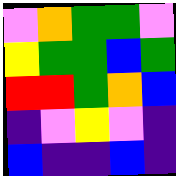[["violet", "orange", "green", "green", "violet"], ["yellow", "green", "green", "blue", "green"], ["red", "red", "green", "orange", "blue"], ["indigo", "violet", "yellow", "violet", "indigo"], ["blue", "indigo", "indigo", "blue", "indigo"]]